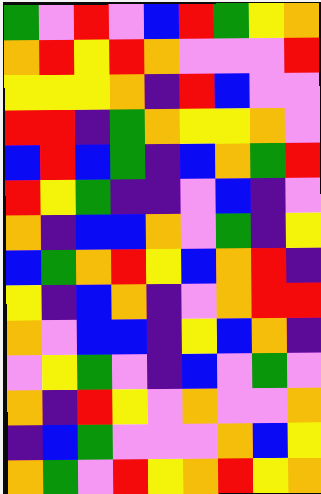[["green", "violet", "red", "violet", "blue", "red", "green", "yellow", "orange"], ["orange", "red", "yellow", "red", "orange", "violet", "violet", "violet", "red"], ["yellow", "yellow", "yellow", "orange", "indigo", "red", "blue", "violet", "violet"], ["red", "red", "indigo", "green", "orange", "yellow", "yellow", "orange", "violet"], ["blue", "red", "blue", "green", "indigo", "blue", "orange", "green", "red"], ["red", "yellow", "green", "indigo", "indigo", "violet", "blue", "indigo", "violet"], ["orange", "indigo", "blue", "blue", "orange", "violet", "green", "indigo", "yellow"], ["blue", "green", "orange", "red", "yellow", "blue", "orange", "red", "indigo"], ["yellow", "indigo", "blue", "orange", "indigo", "violet", "orange", "red", "red"], ["orange", "violet", "blue", "blue", "indigo", "yellow", "blue", "orange", "indigo"], ["violet", "yellow", "green", "violet", "indigo", "blue", "violet", "green", "violet"], ["orange", "indigo", "red", "yellow", "violet", "orange", "violet", "violet", "orange"], ["indigo", "blue", "green", "violet", "violet", "violet", "orange", "blue", "yellow"], ["orange", "green", "violet", "red", "yellow", "orange", "red", "yellow", "orange"]]